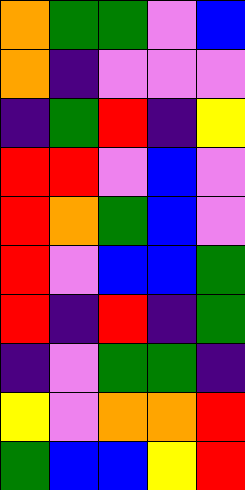[["orange", "green", "green", "violet", "blue"], ["orange", "indigo", "violet", "violet", "violet"], ["indigo", "green", "red", "indigo", "yellow"], ["red", "red", "violet", "blue", "violet"], ["red", "orange", "green", "blue", "violet"], ["red", "violet", "blue", "blue", "green"], ["red", "indigo", "red", "indigo", "green"], ["indigo", "violet", "green", "green", "indigo"], ["yellow", "violet", "orange", "orange", "red"], ["green", "blue", "blue", "yellow", "red"]]